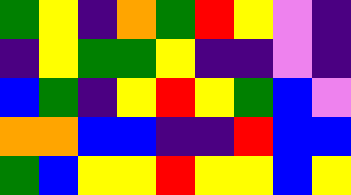[["green", "yellow", "indigo", "orange", "green", "red", "yellow", "violet", "indigo"], ["indigo", "yellow", "green", "green", "yellow", "indigo", "indigo", "violet", "indigo"], ["blue", "green", "indigo", "yellow", "red", "yellow", "green", "blue", "violet"], ["orange", "orange", "blue", "blue", "indigo", "indigo", "red", "blue", "blue"], ["green", "blue", "yellow", "yellow", "red", "yellow", "yellow", "blue", "yellow"]]